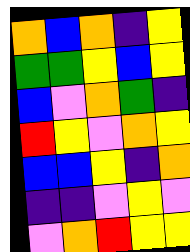[["orange", "blue", "orange", "indigo", "yellow"], ["green", "green", "yellow", "blue", "yellow"], ["blue", "violet", "orange", "green", "indigo"], ["red", "yellow", "violet", "orange", "yellow"], ["blue", "blue", "yellow", "indigo", "orange"], ["indigo", "indigo", "violet", "yellow", "violet"], ["violet", "orange", "red", "yellow", "yellow"]]